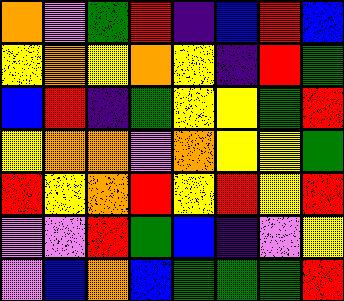[["orange", "violet", "green", "red", "indigo", "blue", "red", "blue"], ["yellow", "orange", "yellow", "orange", "yellow", "indigo", "red", "green"], ["blue", "red", "indigo", "green", "yellow", "yellow", "green", "red"], ["yellow", "orange", "orange", "violet", "orange", "yellow", "yellow", "green"], ["red", "yellow", "orange", "red", "yellow", "red", "yellow", "red"], ["violet", "violet", "red", "green", "blue", "indigo", "violet", "yellow"], ["violet", "blue", "orange", "blue", "green", "green", "green", "red"]]